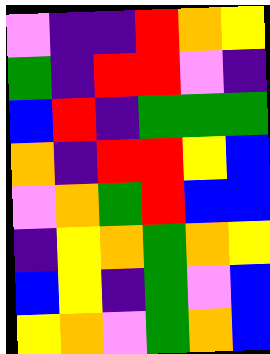[["violet", "indigo", "indigo", "red", "orange", "yellow"], ["green", "indigo", "red", "red", "violet", "indigo"], ["blue", "red", "indigo", "green", "green", "green"], ["orange", "indigo", "red", "red", "yellow", "blue"], ["violet", "orange", "green", "red", "blue", "blue"], ["indigo", "yellow", "orange", "green", "orange", "yellow"], ["blue", "yellow", "indigo", "green", "violet", "blue"], ["yellow", "orange", "violet", "green", "orange", "blue"]]